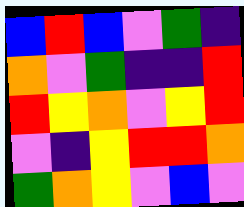[["blue", "red", "blue", "violet", "green", "indigo"], ["orange", "violet", "green", "indigo", "indigo", "red"], ["red", "yellow", "orange", "violet", "yellow", "red"], ["violet", "indigo", "yellow", "red", "red", "orange"], ["green", "orange", "yellow", "violet", "blue", "violet"]]